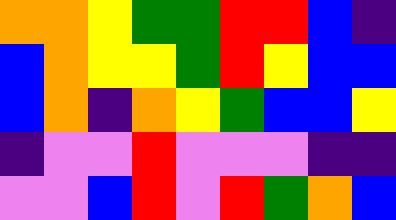[["orange", "orange", "yellow", "green", "green", "red", "red", "blue", "indigo"], ["blue", "orange", "yellow", "yellow", "green", "red", "yellow", "blue", "blue"], ["blue", "orange", "indigo", "orange", "yellow", "green", "blue", "blue", "yellow"], ["indigo", "violet", "violet", "red", "violet", "violet", "violet", "indigo", "indigo"], ["violet", "violet", "blue", "red", "violet", "red", "green", "orange", "blue"]]